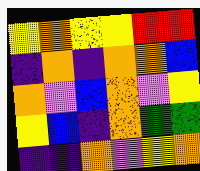[["yellow", "orange", "yellow", "yellow", "red", "red"], ["indigo", "orange", "indigo", "orange", "orange", "blue"], ["orange", "violet", "blue", "orange", "violet", "yellow"], ["yellow", "blue", "indigo", "orange", "green", "green"], ["indigo", "indigo", "orange", "violet", "yellow", "orange"]]